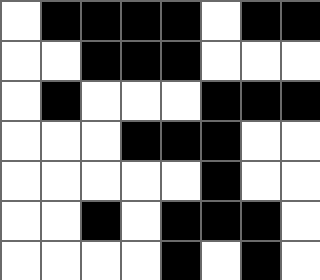[["white", "black", "black", "black", "black", "white", "black", "black"], ["white", "white", "black", "black", "black", "white", "white", "white"], ["white", "black", "white", "white", "white", "black", "black", "black"], ["white", "white", "white", "black", "black", "black", "white", "white"], ["white", "white", "white", "white", "white", "black", "white", "white"], ["white", "white", "black", "white", "black", "black", "black", "white"], ["white", "white", "white", "white", "black", "white", "black", "white"]]